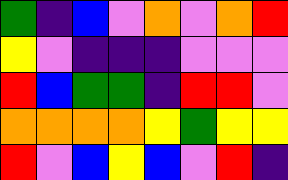[["green", "indigo", "blue", "violet", "orange", "violet", "orange", "red"], ["yellow", "violet", "indigo", "indigo", "indigo", "violet", "violet", "violet"], ["red", "blue", "green", "green", "indigo", "red", "red", "violet"], ["orange", "orange", "orange", "orange", "yellow", "green", "yellow", "yellow"], ["red", "violet", "blue", "yellow", "blue", "violet", "red", "indigo"]]